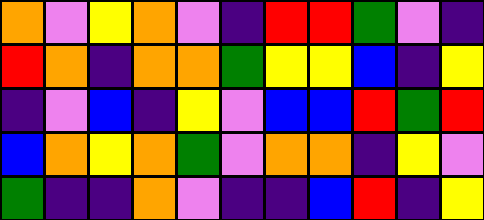[["orange", "violet", "yellow", "orange", "violet", "indigo", "red", "red", "green", "violet", "indigo"], ["red", "orange", "indigo", "orange", "orange", "green", "yellow", "yellow", "blue", "indigo", "yellow"], ["indigo", "violet", "blue", "indigo", "yellow", "violet", "blue", "blue", "red", "green", "red"], ["blue", "orange", "yellow", "orange", "green", "violet", "orange", "orange", "indigo", "yellow", "violet"], ["green", "indigo", "indigo", "orange", "violet", "indigo", "indigo", "blue", "red", "indigo", "yellow"]]